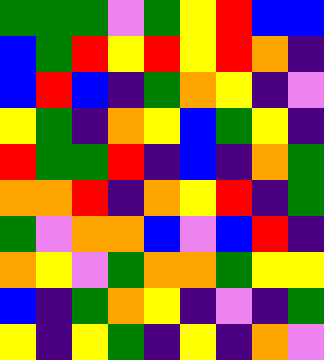[["green", "green", "green", "violet", "green", "yellow", "red", "blue", "blue"], ["blue", "green", "red", "yellow", "red", "yellow", "red", "orange", "indigo"], ["blue", "red", "blue", "indigo", "green", "orange", "yellow", "indigo", "violet"], ["yellow", "green", "indigo", "orange", "yellow", "blue", "green", "yellow", "indigo"], ["red", "green", "green", "red", "indigo", "blue", "indigo", "orange", "green"], ["orange", "orange", "red", "indigo", "orange", "yellow", "red", "indigo", "green"], ["green", "violet", "orange", "orange", "blue", "violet", "blue", "red", "indigo"], ["orange", "yellow", "violet", "green", "orange", "orange", "green", "yellow", "yellow"], ["blue", "indigo", "green", "orange", "yellow", "indigo", "violet", "indigo", "green"], ["yellow", "indigo", "yellow", "green", "indigo", "yellow", "indigo", "orange", "violet"]]